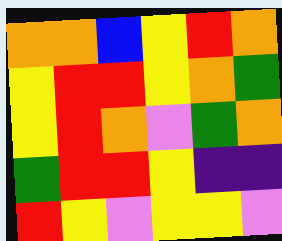[["orange", "orange", "blue", "yellow", "red", "orange"], ["yellow", "red", "red", "yellow", "orange", "green"], ["yellow", "red", "orange", "violet", "green", "orange"], ["green", "red", "red", "yellow", "indigo", "indigo"], ["red", "yellow", "violet", "yellow", "yellow", "violet"]]